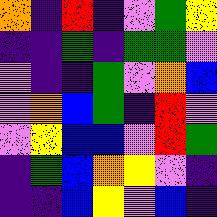[["orange", "indigo", "red", "indigo", "violet", "green", "yellow"], ["indigo", "indigo", "green", "indigo", "green", "green", "violet"], ["violet", "indigo", "indigo", "green", "violet", "orange", "blue"], ["violet", "orange", "blue", "green", "indigo", "red", "violet"], ["violet", "yellow", "blue", "blue", "violet", "red", "green"], ["indigo", "green", "blue", "orange", "yellow", "violet", "indigo"], ["indigo", "indigo", "blue", "yellow", "violet", "blue", "indigo"]]